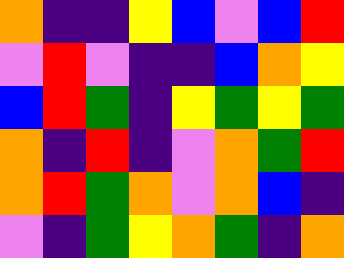[["orange", "indigo", "indigo", "yellow", "blue", "violet", "blue", "red"], ["violet", "red", "violet", "indigo", "indigo", "blue", "orange", "yellow"], ["blue", "red", "green", "indigo", "yellow", "green", "yellow", "green"], ["orange", "indigo", "red", "indigo", "violet", "orange", "green", "red"], ["orange", "red", "green", "orange", "violet", "orange", "blue", "indigo"], ["violet", "indigo", "green", "yellow", "orange", "green", "indigo", "orange"]]